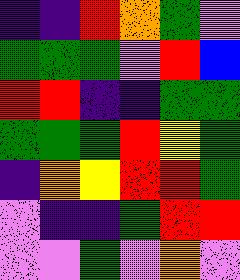[["indigo", "indigo", "red", "orange", "green", "violet"], ["green", "green", "green", "violet", "red", "blue"], ["red", "red", "indigo", "indigo", "green", "green"], ["green", "green", "green", "red", "yellow", "green"], ["indigo", "orange", "yellow", "red", "red", "green"], ["violet", "indigo", "indigo", "green", "red", "red"], ["violet", "violet", "green", "violet", "orange", "violet"]]